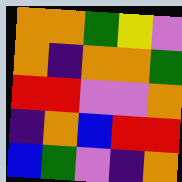[["orange", "orange", "green", "yellow", "violet"], ["orange", "indigo", "orange", "orange", "green"], ["red", "red", "violet", "violet", "orange"], ["indigo", "orange", "blue", "red", "red"], ["blue", "green", "violet", "indigo", "orange"]]